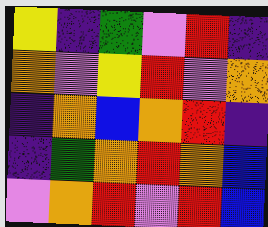[["yellow", "indigo", "green", "violet", "red", "indigo"], ["orange", "violet", "yellow", "red", "violet", "orange"], ["indigo", "orange", "blue", "orange", "red", "indigo"], ["indigo", "green", "orange", "red", "orange", "blue"], ["violet", "orange", "red", "violet", "red", "blue"]]